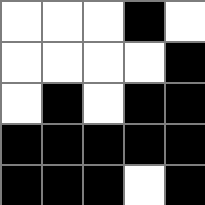[["white", "white", "white", "black", "white"], ["white", "white", "white", "white", "black"], ["white", "black", "white", "black", "black"], ["black", "black", "black", "black", "black"], ["black", "black", "black", "white", "black"]]